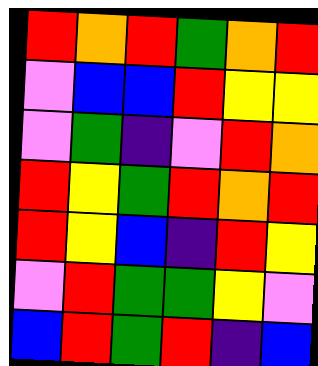[["red", "orange", "red", "green", "orange", "red"], ["violet", "blue", "blue", "red", "yellow", "yellow"], ["violet", "green", "indigo", "violet", "red", "orange"], ["red", "yellow", "green", "red", "orange", "red"], ["red", "yellow", "blue", "indigo", "red", "yellow"], ["violet", "red", "green", "green", "yellow", "violet"], ["blue", "red", "green", "red", "indigo", "blue"]]